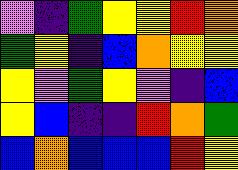[["violet", "indigo", "green", "yellow", "yellow", "red", "orange"], ["green", "yellow", "indigo", "blue", "orange", "yellow", "yellow"], ["yellow", "violet", "green", "yellow", "violet", "indigo", "blue"], ["yellow", "blue", "indigo", "indigo", "red", "orange", "green"], ["blue", "orange", "blue", "blue", "blue", "red", "yellow"]]